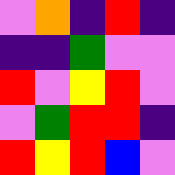[["violet", "orange", "indigo", "red", "indigo"], ["indigo", "indigo", "green", "violet", "violet"], ["red", "violet", "yellow", "red", "violet"], ["violet", "green", "red", "red", "indigo"], ["red", "yellow", "red", "blue", "violet"]]